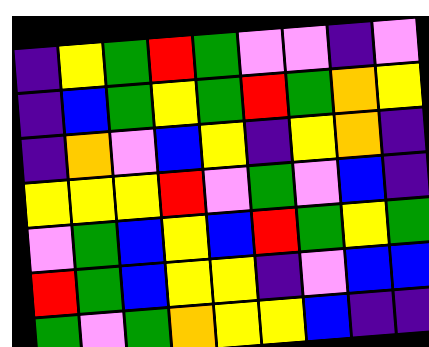[["indigo", "yellow", "green", "red", "green", "violet", "violet", "indigo", "violet"], ["indigo", "blue", "green", "yellow", "green", "red", "green", "orange", "yellow"], ["indigo", "orange", "violet", "blue", "yellow", "indigo", "yellow", "orange", "indigo"], ["yellow", "yellow", "yellow", "red", "violet", "green", "violet", "blue", "indigo"], ["violet", "green", "blue", "yellow", "blue", "red", "green", "yellow", "green"], ["red", "green", "blue", "yellow", "yellow", "indigo", "violet", "blue", "blue"], ["green", "violet", "green", "orange", "yellow", "yellow", "blue", "indigo", "indigo"]]